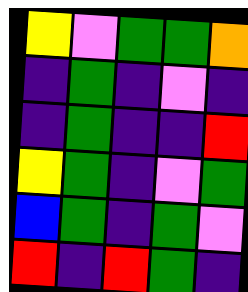[["yellow", "violet", "green", "green", "orange"], ["indigo", "green", "indigo", "violet", "indigo"], ["indigo", "green", "indigo", "indigo", "red"], ["yellow", "green", "indigo", "violet", "green"], ["blue", "green", "indigo", "green", "violet"], ["red", "indigo", "red", "green", "indigo"]]